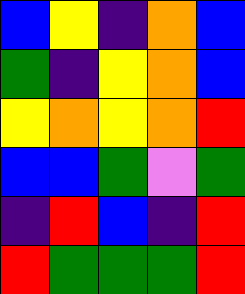[["blue", "yellow", "indigo", "orange", "blue"], ["green", "indigo", "yellow", "orange", "blue"], ["yellow", "orange", "yellow", "orange", "red"], ["blue", "blue", "green", "violet", "green"], ["indigo", "red", "blue", "indigo", "red"], ["red", "green", "green", "green", "red"]]